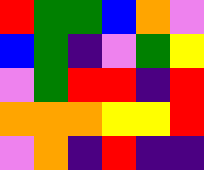[["red", "green", "green", "blue", "orange", "violet"], ["blue", "green", "indigo", "violet", "green", "yellow"], ["violet", "green", "red", "red", "indigo", "red"], ["orange", "orange", "orange", "yellow", "yellow", "red"], ["violet", "orange", "indigo", "red", "indigo", "indigo"]]